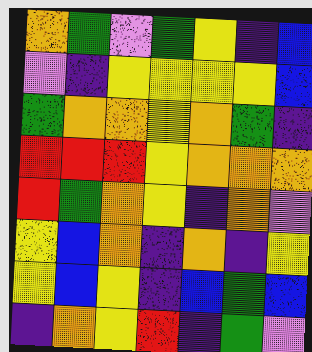[["orange", "green", "violet", "green", "yellow", "indigo", "blue"], ["violet", "indigo", "yellow", "yellow", "yellow", "yellow", "blue"], ["green", "orange", "orange", "yellow", "orange", "green", "indigo"], ["red", "red", "red", "yellow", "orange", "orange", "orange"], ["red", "green", "orange", "yellow", "indigo", "orange", "violet"], ["yellow", "blue", "orange", "indigo", "orange", "indigo", "yellow"], ["yellow", "blue", "yellow", "indigo", "blue", "green", "blue"], ["indigo", "orange", "yellow", "red", "indigo", "green", "violet"]]